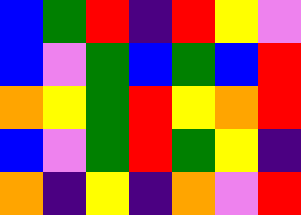[["blue", "green", "red", "indigo", "red", "yellow", "violet"], ["blue", "violet", "green", "blue", "green", "blue", "red"], ["orange", "yellow", "green", "red", "yellow", "orange", "red"], ["blue", "violet", "green", "red", "green", "yellow", "indigo"], ["orange", "indigo", "yellow", "indigo", "orange", "violet", "red"]]